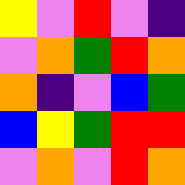[["yellow", "violet", "red", "violet", "indigo"], ["violet", "orange", "green", "red", "orange"], ["orange", "indigo", "violet", "blue", "green"], ["blue", "yellow", "green", "red", "red"], ["violet", "orange", "violet", "red", "orange"]]